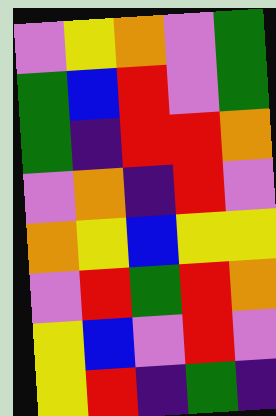[["violet", "yellow", "orange", "violet", "green"], ["green", "blue", "red", "violet", "green"], ["green", "indigo", "red", "red", "orange"], ["violet", "orange", "indigo", "red", "violet"], ["orange", "yellow", "blue", "yellow", "yellow"], ["violet", "red", "green", "red", "orange"], ["yellow", "blue", "violet", "red", "violet"], ["yellow", "red", "indigo", "green", "indigo"]]